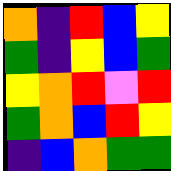[["orange", "indigo", "red", "blue", "yellow"], ["green", "indigo", "yellow", "blue", "green"], ["yellow", "orange", "red", "violet", "red"], ["green", "orange", "blue", "red", "yellow"], ["indigo", "blue", "orange", "green", "green"]]